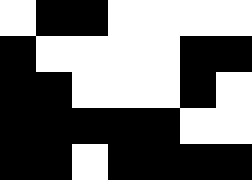[["white", "black", "black", "white", "white", "white", "white"], ["black", "white", "white", "white", "white", "black", "black"], ["black", "black", "white", "white", "white", "black", "white"], ["black", "black", "black", "black", "black", "white", "white"], ["black", "black", "white", "black", "black", "black", "black"]]